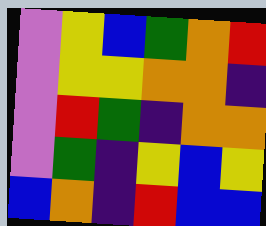[["violet", "yellow", "blue", "green", "orange", "red"], ["violet", "yellow", "yellow", "orange", "orange", "indigo"], ["violet", "red", "green", "indigo", "orange", "orange"], ["violet", "green", "indigo", "yellow", "blue", "yellow"], ["blue", "orange", "indigo", "red", "blue", "blue"]]